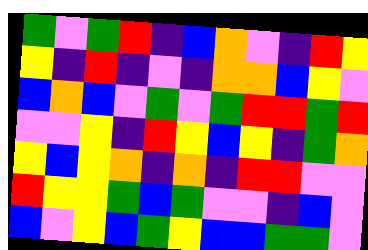[["green", "violet", "green", "red", "indigo", "blue", "orange", "violet", "indigo", "red", "yellow"], ["yellow", "indigo", "red", "indigo", "violet", "indigo", "orange", "orange", "blue", "yellow", "violet"], ["blue", "orange", "blue", "violet", "green", "violet", "green", "red", "red", "green", "red"], ["violet", "violet", "yellow", "indigo", "red", "yellow", "blue", "yellow", "indigo", "green", "orange"], ["yellow", "blue", "yellow", "orange", "indigo", "orange", "indigo", "red", "red", "violet", "violet"], ["red", "yellow", "yellow", "green", "blue", "green", "violet", "violet", "indigo", "blue", "violet"], ["blue", "violet", "yellow", "blue", "green", "yellow", "blue", "blue", "green", "green", "violet"]]